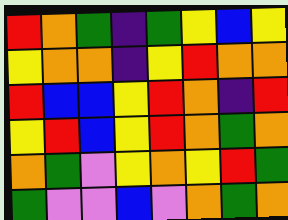[["red", "orange", "green", "indigo", "green", "yellow", "blue", "yellow"], ["yellow", "orange", "orange", "indigo", "yellow", "red", "orange", "orange"], ["red", "blue", "blue", "yellow", "red", "orange", "indigo", "red"], ["yellow", "red", "blue", "yellow", "red", "orange", "green", "orange"], ["orange", "green", "violet", "yellow", "orange", "yellow", "red", "green"], ["green", "violet", "violet", "blue", "violet", "orange", "green", "orange"]]